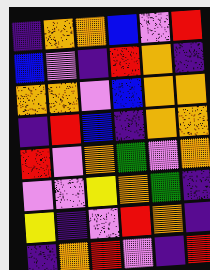[["indigo", "orange", "orange", "blue", "violet", "red"], ["blue", "violet", "indigo", "red", "orange", "indigo"], ["orange", "orange", "violet", "blue", "orange", "orange"], ["indigo", "red", "blue", "indigo", "orange", "orange"], ["red", "violet", "orange", "green", "violet", "orange"], ["violet", "violet", "yellow", "orange", "green", "indigo"], ["yellow", "indigo", "violet", "red", "orange", "indigo"], ["indigo", "orange", "red", "violet", "indigo", "red"]]